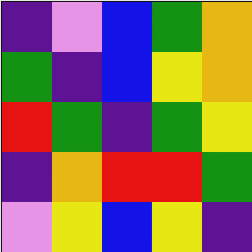[["indigo", "violet", "blue", "green", "orange"], ["green", "indigo", "blue", "yellow", "orange"], ["red", "green", "indigo", "green", "yellow"], ["indigo", "orange", "red", "red", "green"], ["violet", "yellow", "blue", "yellow", "indigo"]]